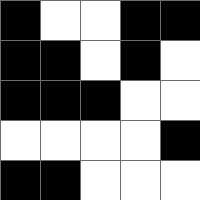[["black", "white", "white", "black", "black"], ["black", "black", "white", "black", "white"], ["black", "black", "black", "white", "white"], ["white", "white", "white", "white", "black"], ["black", "black", "white", "white", "white"]]